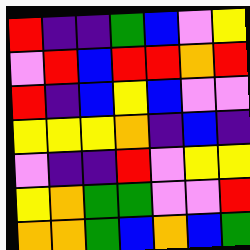[["red", "indigo", "indigo", "green", "blue", "violet", "yellow"], ["violet", "red", "blue", "red", "red", "orange", "red"], ["red", "indigo", "blue", "yellow", "blue", "violet", "violet"], ["yellow", "yellow", "yellow", "orange", "indigo", "blue", "indigo"], ["violet", "indigo", "indigo", "red", "violet", "yellow", "yellow"], ["yellow", "orange", "green", "green", "violet", "violet", "red"], ["orange", "orange", "green", "blue", "orange", "blue", "green"]]